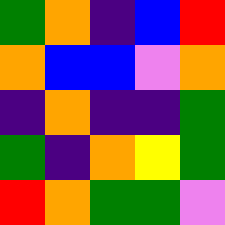[["green", "orange", "indigo", "blue", "red"], ["orange", "blue", "blue", "violet", "orange"], ["indigo", "orange", "indigo", "indigo", "green"], ["green", "indigo", "orange", "yellow", "green"], ["red", "orange", "green", "green", "violet"]]